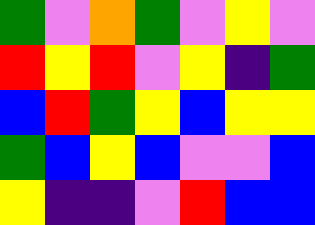[["green", "violet", "orange", "green", "violet", "yellow", "violet"], ["red", "yellow", "red", "violet", "yellow", "indigo", "green"], ["blue", "red", "green", "yellow", "blue", "yellow", "yellow"], ["green", "blue", "yellow", "blue", "violet", "violet", "blue"], ["yellow", "indigo", "indigo", "violet", "red", "blue", "blue"]]